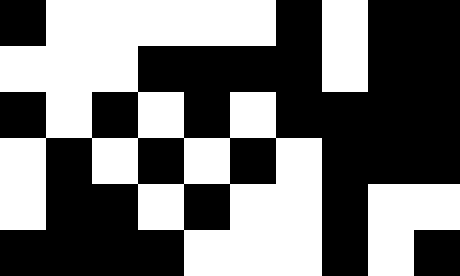[["black", "white", "white", "white", "white", "white", "black", "white", "black", "black"], ["white", "white", "white", "black", "black", "black", "black", "white", "black", "black"], ["black", "white", "black", "white", "black", "white", "black", "black", "black", "black"], ["white", "black", "white", "black", "white", "black", "white", "black", "black", "black"], ["white", "black", "black", "white", "black", "white", "white", "black", "white", "white"], ["black", "black", "black", "black", "white", "white", "white", "black", "white", "black"]]